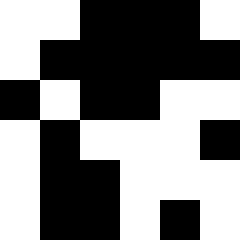[["white", "white", "black", "black", "black", "white"], ["white", "black", "black", "black", "black", "black"], ["black", "white", "black", "black", "white", "white"], ["white", "black", "white", "white", "white", "black"], ["white", "black", "black", "white", "white", "white"], ["white", "black", "black", "white", "black", "white"]]